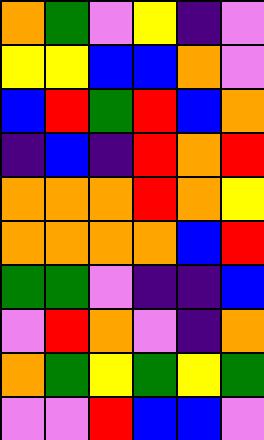[["orange", "green", "violet", "yellow", "indigo", "violet"], ["yellow", "yellow", "blue", "blue", "orange", "violet"], ["blue", "red", "green", "red", "blue", "orange"], ["indigo", "blue", "indigo", "red", "orange", "red"], ["orange", "orange", "orange", "red", "orange", "yellow"], ["orange", "orange", "orange", "orange", "blue", "red"], ["green", "green", "violet", "indigo", "indigo", "blue"], ["violet", "red", "orange", "violet", "indigo", "orange"], ["orange", "green", "yellow", "green", "yellow", "green"], ["violet", "violet", "red", "blue", "blue", "violet"]]